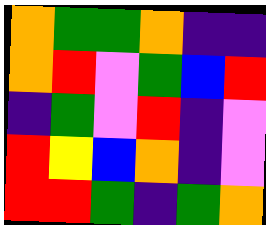[["orange", "green", "green", "orange", "indigo", "indigo"], ["orange", "red", "violet", "green", "blue", "red"], ["indigo", "green", "violet", "red", "indigo", "violet"], ["red", "yellow", "blue", "orange", "indigo", "violet"], ["red", "red", "green", "indigo", "green", "orange"]]